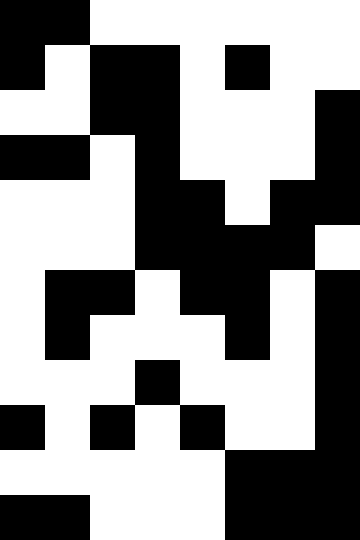[["black", "black", "white", "white", "white", "white", "white", "white"], ["black", "white", "black", "black", "white", "black", "white", "white"], ["white", "white", "black", "black", "white", "white", "white", "black"], ["black", "black", "white", "black", "white", "white", "white", "black"], ["white", "white", "white", "black", "black", "white", "black", "black"], ["white", "white", "white", "black", "black", "black", "black", "white"], ["white", "black", "black", "white", "black", "black", "white", "black"], ["white", "black", "white", "white", "white", "black", "white", "black"], ["white", "white", "white", "black", "white", "white", "white", "black"], ["black", "white", "black", "white", "black", "white", "white", "black"], ["white", "white", "white", "white", "white", "black", "black", "black"], ["black", "black", "white", "white", "white", "black", "black", "black"]]